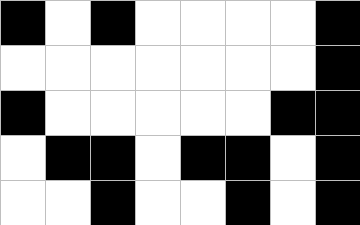[["black", "white", "black", "white", "white", "white", "white", "black"], ["white", "white", "white", "white", "white", "white", "white", "black"], ["black", "white", "white", "white", "white", "white", "black", "black"], ["white", "black", "black", "white", "black", "black", "white", "black"], ["white", "white", "black", "white", "white", "black", "white", "black"]]